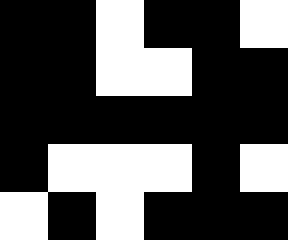[["black", "black", "white", "black", "black", "white"], ["black", "black", "white", "white", "black", "black"], ["black", "black", "black", "black", "black", "black"], ["black", "white", "white", "white", "black", "white"], ["white", "black", "white", "black", "black", "black"]]